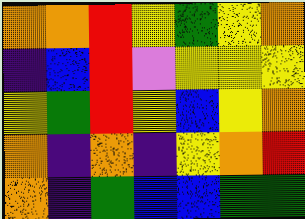[["orange", "orange", "red", "yellow", "green", "yellow", "orange"], ["indigo", "blue", "red", "violet", "yellow", "yellow", "yellow"], ["yellow", "green", "red", "yellow", "blue", "yellow", "orange"], ["orange", "indigo", "orange", "indigo", "yellow", "orange", "red"], ["orange", "indigo", "green", "blue", "blue", "green", "green"]]